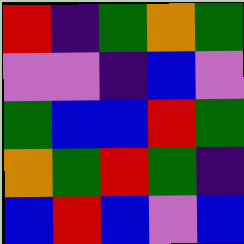[["red", "indigo", "green", "orange", "green"], ["violet", "violet", "indigo", "blue", "violet"], ["green", "blue", "blue", "red", "green"], ["orange", "green", "red", "green", "indigo"], ["blue", "red", "blue", "violet", "blue"]]